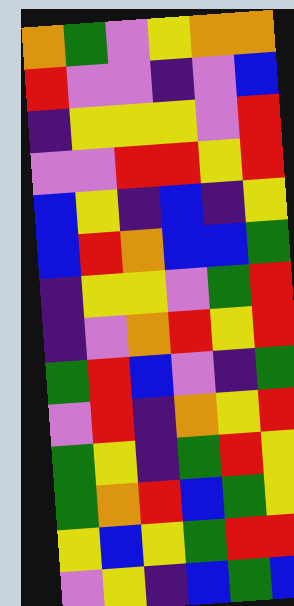[["orange", "green", "violet", "yellow", "orange", "orange"], ["red", "violet", "violet", "indigo", "violet", "blue"], ["indigo", "yellow", "yellow", "yellow", "violet", "red"], ["violet", "violet", "red", "red", "yellow", "red"], ["blue", "yellow", "indigo", "blue", "indigo", "yellow"], ["blue", "red", "orange", "blue", "blue", "green"], ["indigo", "yellow", "yellow", "violet", "green", "red"], ["indigo", "violet", "orange", "red", "yellow", "red"], ["green", "red", "blue", "violet", "indigo", "green"], ["violet", "red", "indigo", "orange", "yellow", "red"], ["green", "yellow", "indigo", "green", "red", "yellow"], ["green", "orange", "red", "blue", "green", "yellow"], ["yellow", "blue", "yellow", "green", "red", "red"], ["violet", "yellow", "indigo", "blue", "green", "blue"]]